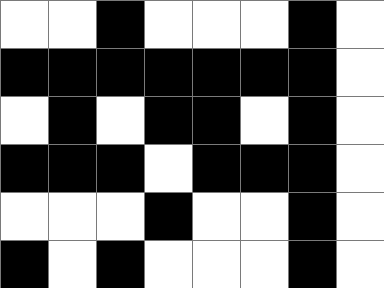[["white", "white", "black", "white", "white", "white", "black", "white"], ["black", "black", "black", "black", "black", "black", "black", "white"], ["white", "black", "white", "black", "black", "white", "black", "white"], ["black", "black", "black", "white", "black", "black", "black", "white"], ["white", "white", "white", "black", "white", "white", "black", "white"], ["black", "white", "black", "white", "white", "white", "black", "white"]]